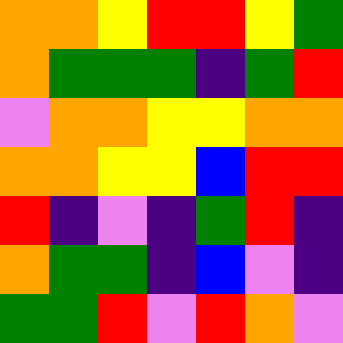[["orange", "orange", "yellow", "red", "red", "yellow", "green"], ["orange", "green", "green", "green", "indigo", "green", "red"], ["violet", "orange", "orange", "yellow", "yellow", "orange", "orange"], ["orange", "orange", "yellow", "yellow", "blue", "red", "red"], ["red", "indigo", "violet", "indigo", "green", "red", "indigo"], ["orange", "green", "green", "indigo", "blue", "violet", "indigo"], ["green", "green", "red", "violet", "red", "orange", "violet"]]